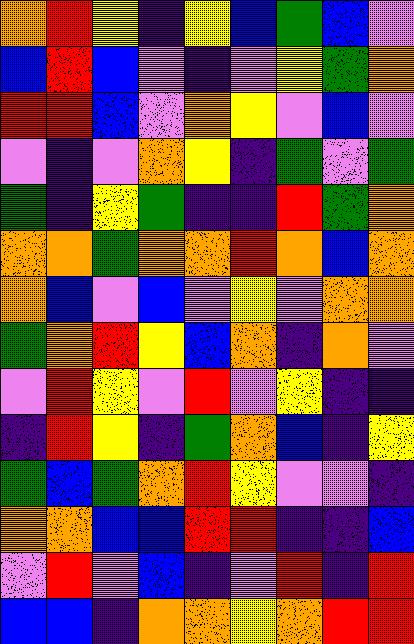[["orange", "red", "yellow", "indigo", "yellow", "blue", "green", "blue", "violet"], ["blue", "red", "blue", "violet", "indigo", "violet", "yellow", "green", "orange"], ["red", "red", "blue", "violet", "orange", "yellow", "violet", "blue", "violet"], ["violet", "indigo", "violet", "orange", "yellow", "indigo", "green", "violet", "green"], ["green", "indigo", "yellow", "green", "indigo", "indigo", "red", "green", "orange"], ["orange", "orange", "green", "orange", "orange", "red", "orange", "blue", "orange"], ["orange", "blue", "violet", "blue", "violet", "yellow", "violet", "orange", "orange"], ["green", "orange", "red", "yellow", "blue", "orange", "indigo", "orange", "violet"], ["violet", "red", "yellow", "violet", "red", "violet", "yellow", "indigo", "indigo"], ["indigo", "red", "yellow", "indigo", "green", "orange", "blue", "indigo", "yellow"], ["green", "blue", "green", "orange", "red", "yellow", "violet", "violet", "indigo"], ["orange", "orange", "blue", "blue", "red", "red", "indigo", "indigo", "blue"], ["violet", "red", "violet", "blue", "indigo", "violet", "red", "indigo", "red"], ["blue", "blue", "indigo", "orange", "orange", "yellow", "orange", "red", "red"]]